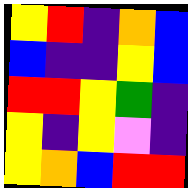[["yellow", "red", "indigo", "orange", "blue"], ["blue", "indigo", "indigo", "yellow", "blue"], ["red", "red", "yellow", "green", "indigo"], ["yellow", "indigo", "yellow", "violet", "indigo"], ["yellow", "orange", "blue", "red", "red"]]